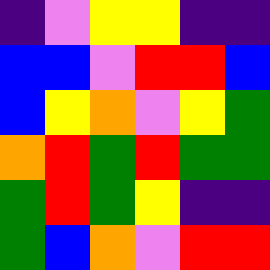[["indigo", "violet", "yellow", "yellow", "indigo", "indigo"], ["blue", "blue", "violet", "red", "red", "blue"], ["blue", "yellow", "orange", "violet", "yellow", "green"], ["orange", "red", "green", "red", "green", "green"], ["green", "red", "green", "yellow", "indigo", "indigo"], ["green", "blue", "orange", "violet", "red", "red"]]